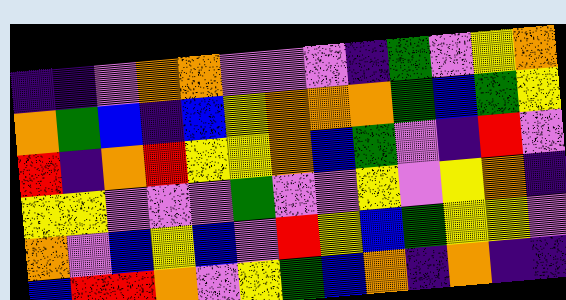[["indigo", "indigo", "violet", "orange", "orange", "violet", "violet", "violet", "indigo", "green", "violet", "yellow", "orange"], ["orange", "green", "blue", "indigo", "blue", "yellow", "orange", "orange", "orange", "green", "blue", "green", "yellow"], ["red", "indigo", "orange", "red", "yellow", "yellow", "orange", "blue", "green", "violet", "indigo", "red", "violet"], ["yellow", "yellow", "violet", "violet", "violet", "green", "violet", "violet", "yellow", "violet", "yellow", "orange", "indigo"], ["orange", "violet", "blue", "yellow", "blue", "violet", "red", "yellow", "blue", "green", "yellow", "yellow", "violet"], ["blue", "red", "red", "orange", "violet", "yellow", "green", "blue", "orange", "indigo", "orange", "indigo", "indigo"]]